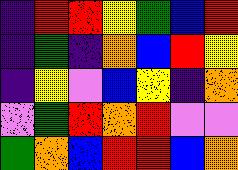[["indigo", "red", "red", "yellow", "green", "blue", "red"], ["indigo", "green", "indigo", "orange", "blue", "red", "yellow"], ["indigo", "yellow", "violet", "blue", "yellow", "indigo", "orange"], ["violet", "green", "red", "orange", "red", "violet", "violet"], ["green", "orange", "blue", "red", "red", "blue", "orange"]]